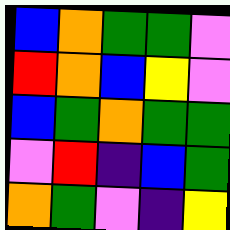[["blue", "orange", "green", "green", "violet"], ["red", "orange", "blue", "yellow", "violet"], ["blue", "green", "orange", "green", "green"], ["violet", "red", "indigo", "blue", "green"], ["orange", "green", "violet", "indigo", "yellow"]]